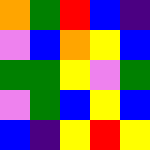[["orange", "green", "red", "blue", "indigo"], ["violet", "blue", "orange", "yellow", "blue"], ["green", "green", "yellow", "violet", "green"], ["violet", "green", "blue", "yellow", "blue"], ["blue", "indigo", "yellow", "red", "yellow"]]